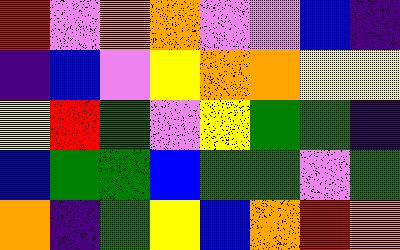[["red", "violet", "orange", "orange", "violet", "violet", "blue", "indigo"], ["indigo", "blue", "violet", "yellow", "orange", "orange", "yellow", "yellow"], ["yellow", "red", "green", "violet", "yellow", "green", "green", "indigo"], ["blue", "green", "green", "blue", "green", "green", "violet", "green"], ["orange", "indigo", "green", "yellow", "blue", "orange", "red", "orange"]]